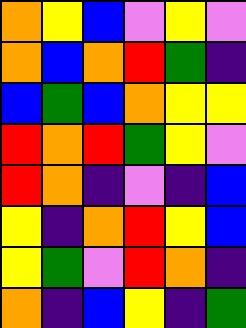[["orange", "yellow", "blue", "violet", "yellow", "violet"], ["orange", "blue", "orange", "red", "green", "indigo"], ["blue", "green", "blue", "orange", "yellow", "yellow"], ["red", "orange", "red", "green", "yellow", "violet"], ["red", "orange", "indigo", "violet", "indigo", "blue"], ["yellow", "indigo", "orange", "red", "yellow", "blue"], ["yellow", "green", "violet", "red", "orange", "indigo"], ["orange", "indigo", "blue", "yellow", "indigo", "green"]]